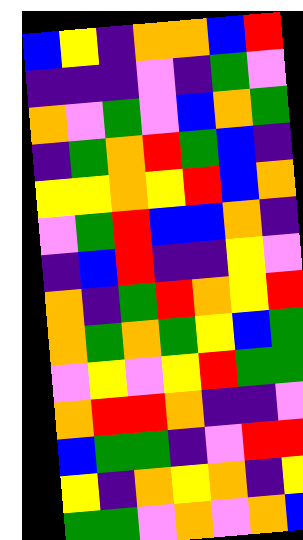[["blue", "yellow", "indigo", "orange", "orange", "blue", "red"], ["indigo", "indigo", "indigo", "violet", "indigo", "green", "violet"], ["orange", "violet", "green", "violet", "blue", "orange", "green"], ["indigo", "green", "orange", "red", "green", "blue", "indigo"], ["yellow", "yellow", "orange", "yellow", "red", "blue", "orange"], ["violet", "green", "red", "blue", "blue", "orange", "indigo"], ["indigo", "blue", "red", "indigo", "indigo", "yellow", "violet"], ["orange", "indigo", "green", "red", "orange", "yellow", "red"], ["orange", "green", "orange", "green", "yellow", "blue", "green"], ["violet", "yellow", "violet", "yellow", "red", "green", "green"], ["orange", "red", "red", "orange", "indigo", "indigo", "violet"], ["blue", "green", "green", "indigo", "violet", "red", "red"], ["yellow", "indigo", "orange", "yellow", "orange", "indigo", "yellow"], ["green", "green", "violet", "orange", "violet", "orange", "blue"]]